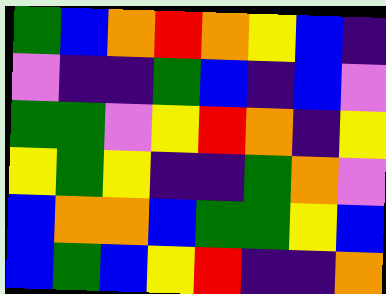[["green", "blue", "orange", "red", "orange", "yellow", "blue", "indigo"], ["violet", "indigo", "indigo", "green", "blue", "indigo", "blue", "violet"], ["green", "green", "violet", "yellow", "red", "orange", "indigo", "yellow"], ["yellow", "green", "yellow", "indigo", "indigo", "green", "orange", "violet"], ["blue", "orange", "orange", "blue", "green", "green", "yellow", "blue"], ["blue", "green", "blue", "yellow", "red", "indigo", "indigo", "orange"]]